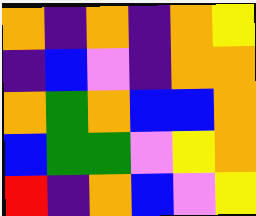[["orange", "indigo", "orange", "indigo", "orange", "yellow"], ["indigo", "blue", "violet", "indigo", "orange", "orange"], ["orange", "green", "orange", "blue", "blue", "orange"], ["blue", "green", "green", "violet", "yellow", "orange"], ["red", "indigo", "orange", "blue", "violet", "yellow"]]